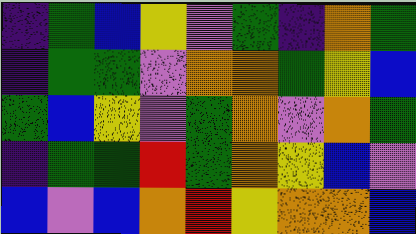[["indigo", "green", "blue", "yellow", "violet", "green", "indigo", "orange", "green"], ["indigo", "green", "green", "violet", "orange", "orange", "green", "yellow", "blue"], ["green", "blue", "yellow", "violet", "green", "orange", "violet", "orange", "green"], ["indigo", "green", "green", "red", "green", "orange", "yellow", "blue", "violet"], ["blue", "violet", "blue", "orange", "red", "yellow", "orange", "orange", "blue"]]